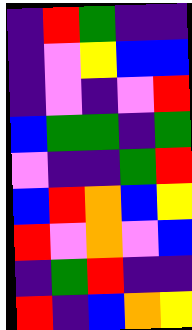[["indigo", "red", "green", "indigo", "indigo"], ["indigo", "violet", "yellow", "blue", "blue"], ["indigo", "violet", "indigo", "violet", "red"], ["blue", "green", "green", "indigo", "green"], ["violet", "indigo", "indigo", "green", "red"], ["blue", "red", "orange", "blue", "yellow"], ["red", "violet", "orange", "violet", "blue"], ["indigo", "green", "red", "indigo", "indigo"], ["red", "indigo", "blue", "orange", "yellow"]]